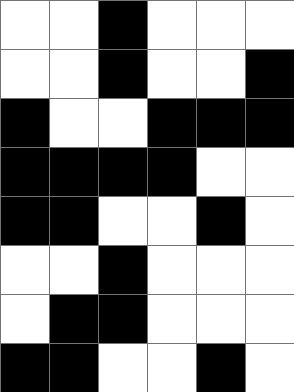[["white", "white", "black", "white", "white", "white"], ["white", "white", "black", "white", "white", "black"], ["black", "white", "white", "black", "black", "black"], ["black", "black", "black", "black", "white", "white"], ["black", "black", "white", "white", "black", "white"], ["white", "white", "black", "white", "white", "white"], ["white", "black", "black", "white", "white", "white"], ["black", "black", "white", "white", "black", "white"]]